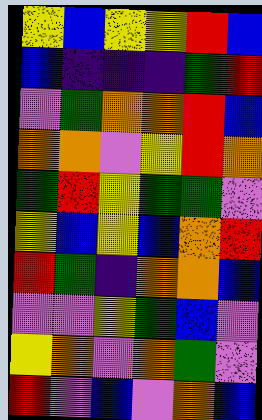[["yellow", "blue", "yellow", "yellow", "red", "blue"], ["blue", "indigo", "indigo", "indigo", "green", "red"], ["violet", "green", "orange", "orange", "red", "blue"], ["orange", "orange", "violet", "yellow", "red", "orange"], ["green", "red", "yellow", "green", "green", "violet"], ["yellow", "blue", "yellow", "blue", "orange", "red"], ["red", "green", "indigo", "orange", "orange", "blue"], ["violet", "violet", "yellow", "green", "blue", "violet"], ["yellow", "orange", "violet", "orange", "green", "violet"], ["red", "violet", "blue", "violet", "orange", "blue"]]